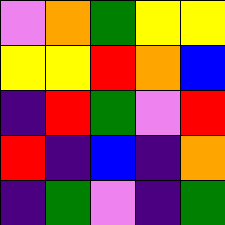[["violet", "orange", "green", "yellow", "yellow"], ["yellow", "yellow", "red", "orange", "blue"], ["indigo", "red", "green", "violet", "red"], ["red", "indigo", "blue", "indigo", "orange"], ["indigo", "green", "violet", "indigo", "green"]]